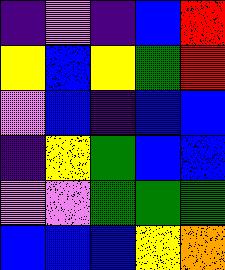[["indigo", "violet", "indigo", "blue", "red"], ["yellow", "blue", "yellow", "green", "red"], ["violet", "blue", "indigo", "blue", "blue"], ["indigo", "yellow", "green", "blue", "blue"], ["violet", "violet", "green", "green", "green"], ["blue", "blue", "blue", "yellow", "orange"]]